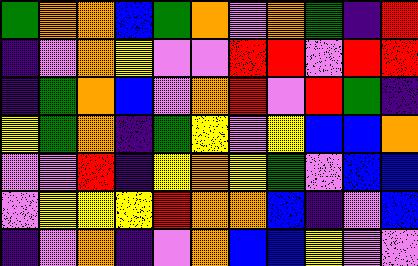[["green", "orange", "orange", "blue", "green", "orange", "violet", "orange", "green", "indigo", "red"], ["indigo", "violet", "orange", "yellow", "violet", "violet", "red", "red", "violet", "red", "red"], ["indigo", "green", "orange", "blue", "violet", "orange", "red", "violet", "red", "green", "indigo"], ["yellow", "green", "orange", "indigo", "green", "yellow", "violet", "yellow", "blue", "blue", "orange"], ["violet", "violet", "red", "indigo", "yellow", "orange", "yellow", "green", "violet", "blue", "blue"], ["violet", "yellow", "yellow", "yellow", "red", "orange", "orange", "blue", "indigo", "violet", "blue"], ["indigo", "violet", "orange", "indigo", "violet", "orange", "blue", "blue", "yellow", "violet", "violet"]]